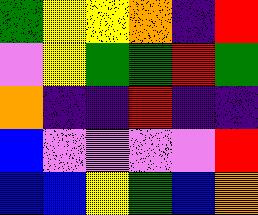[["green", "yellow", "yellow", "orange", "indigo", "red"], ["violet", "yellow", "green", "green", "red", "green"], ["orange", "indigo", "indigo", "red", "indigo", "indigo"], ["blue", "violet", "violet", "violet", "violet", "red"], ["blue", "blue", "yellow", "green", "blue", "orange"]]